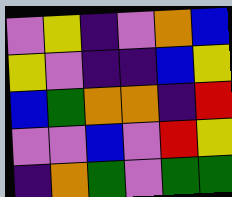[["violet", "yellow", "indigo", "violet", "orange", "blue"], ["yellow", "violet", "indigo", "indigo", "blue", "yellow"], ["blue", "green", "orange", "orange", "indigo", "red"], ["violet", "violet", "blue", "violet", "red", "yellow"], ["indigo", "orange", "green", "violet", "green", "green"]]